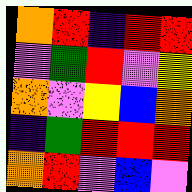[["orange", "red", "indigo", "red", "red"], ["violet", "green", "red", "violet", "yellow"], ["orange", "violet", "yellow", "blue", "orange"], ["indigo", "green", "red", "red", "red"], ["orange", "red", "violet", "blue", "violet"]]